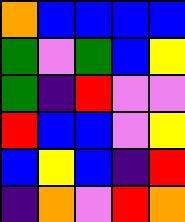[["orange", "blue", "blue", "blue", "blue"], ["green", "violet", "green", "blue", "yellow"], ["green", "indigo", "red", "violet", "violet"], ["red", "blue", "blue", "violet", "yellow"], ["blue", "yellow", "blue", "indigo", "red"], ["indigo", "orange", "violet", "red", "orange"]]